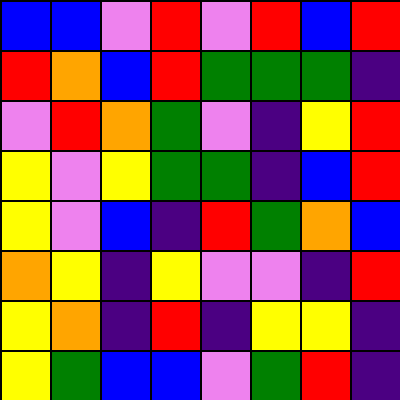[["blue", "blue", "violet", "red", "violet", "red", "blue", "red"], ["red", "orange", "blue", "red", "green", "green", "green", "indigo"], ["violet", "red", "orange", "green", "violet", "indigo", "yellow", "red"], ["yellow", "violet", "yellow", "green", "green", "indigo", "blue", "red"], ["yellow", "violet", "blue", "indigo", "red", "green", "orange", "blue"], ["orange", "yellow", "indigo", "yellow", "violet", "violet", "indigo", "red"], ["yellow", "orange", "indigo", "red", "indigo", "yellow", "yellow", "indigo"], ["yellow", "green", "blue", "blue", "violet", "green", "red", "indigo"]]